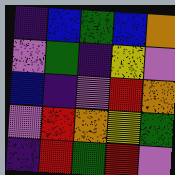[["indigo", "blue", "green", "blue", "orange"], ["violet", "green", "indigo", "yellow", "violet"], ["blue", "indigo", "violet", "red", "orange"], ["violet", "red", "orange", "yellow", "green"], ["indigo", "red", "green", "red", "violet"]]